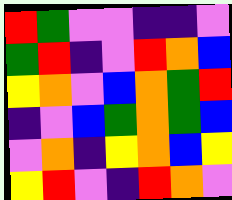[["red", "green", "violet", "violet", "indigo", "indigo", "violet"], ["green", "red", "indigo", "violet", "red", "orange", "blue"], ["yellow", "orange", "violet", "blue", "orange", "green", "red"], ["indigo", "violet", "blue", "green", "orange", "green", "blue"], ["violet", "orange", "indigo", "yellow", "orange", "blue", "yellow"], ["yellow", "red", "violet", "indigo", "red", "orange", "violet"]]